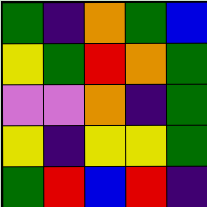[["green", "indigo", "orange", "green", "blue"], ["yellow", "green", "red", "orange", "green"], ["violet", "violet", "orange", "indigo", "green"], ["yellow", "indigo", "yellow", "yellow", "green"], ["green", "red", "blue", "red", "indigo"]]